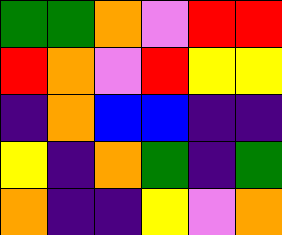[["green", "green", "orange", "violet", "red", "red"], ["red", "orange", "violet", "red", "yellow", "yellow"], ["indigo", "orange", "blue", "blue", "indigo", "indigo"], ["yellow", "indigo", "orange", "green", "indigo", "green"], ["orange", "indigo", "indigo", "yellow", "violet", "orange"]]